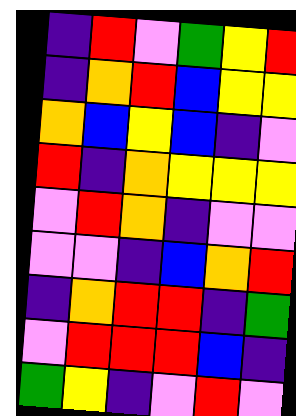[["indigo", "red", "violet", "green", "yellow", "red"], ["indigo", "orange", "red", "blue", "yellow", "yellow"], ["orange", "blue", "yellow", "blue", "indigo", "violet"], ["red", "indigo", "orange", "yellow", "yellow", "yellow"], ["violet", "red", "orange", "indigo", "violet", "violet"], ["violet", "violet", "indigo", "blue", "orange", "red"], ["indigo", "orange", "red", "red", "indigo", "green"], ["violet", "red", "red", "red", "blue", "indigo"], ["green", "yellow", "indigo", "violet", "red", "violet"]]